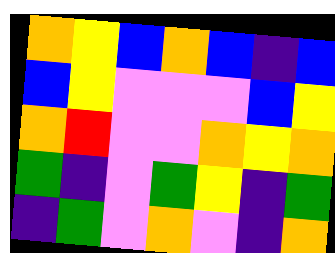[["orange", "yellow", "blue", "orange", "blue", "indigo", "blue"], ["blue", "yellow", "violet", "violet", "violet", "blue", "yellow"], ["orange", "red", "violet", "violet", "orange", "yellow", "orange"], ["green", "indigo", "violet", "green", "yellow", "indigo", "green"], ["indigo", "green", "violet", "orange", "violet", "indigo", "orange"]]